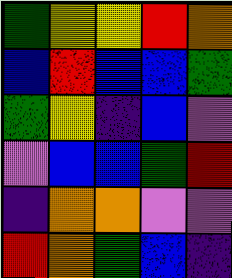[["green", "yellow", "yellow", "red", "orange"], ["blue", "red", "blue", "blue", "green"], ["green", "yellow", "indigo", "blue", "violet"], ["violet", "blue", "blue", "green", "red"], ["indigo", "orange", "orange", "violet", "violet"], ["red", "orange", "green", "blue", "indigo"]]